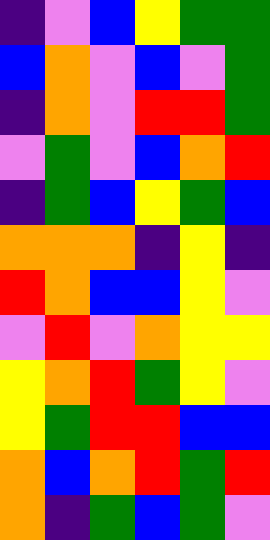[["indigo", "violet", "blue", "yellow", "green", "green"], ["blue", "orange", "violet", "blue", "violet", "green"], ["indigo", "orange", "violet", "red", "red", "green"], ["violet", "green", "violet", "blue", "orange", "red"], ["indigo", "green", "blue", "yellow", "green", "blue"], ["orange", "orange", "orange", "indigo", "yellow", "indigo"], ["red", "orange", "blue", "blue", "yellow", "violet"], ["violet", "red", "violet", "orange", "yellow", "yellow"], ["yellow", "orange", "red", "green", "yellow", "violet"], ["yellow", "green", "red", "red", "blue", "blue"], ["orange", "blue", "orange", "red", "green", "red"], ["orange", "indigo", "green", "blue", "green", "violet"]]